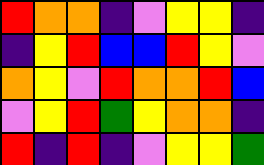[["red", "orange", "orange", "indigo", "violet", "yellow", "yellow", "indigo"], ["indigo", "yellow", "red", "blue", "blue", "red", "yellow", "violet"], ["orange", "yellow", "violet", "red", "orange", "orange", "red", "blue"], ["violet", "yellow", "red", "green", "yellow", "orange", "orange", "indigo"], ["red", "indigo", "red", "indigo", "violet", "yellow", "yellow", "green"]]